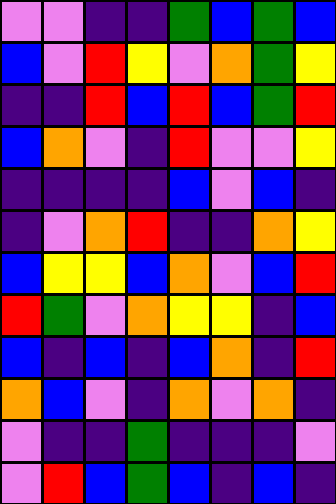[["violet", "violet", "indigo", "indigo", "green", "blue", "green", "blue"], ["blue", "violet", "red", "yellow", "violet", "orange", "green", "yellow"], ["indigo", "indigo", "red", "blue", "red", "blue", "green", "red"], ["blue", "orange", "violet", "indigo", "red", "violet", "violet", "yellow"], ["indigo", "indigo", "indigo", "indigo", "blue", "violet", "blue", "indigo"], ["indigo", "violet", "orange", "red", "indigo", "indigo", "orange", "yellow"], ["blue", "yellow", "yellow", "blue", "orange", "violet", "blue", "red"], ["red", "green", "violet", "orange", "yellow", "yellow", "indigo", "blue"], ["blue", "indigo", "blue", "indigo", "blue", "orange", "indigo", "red"], ["orange", "blue", "violet", "indigo", "orange", "violet", "orange", "indigo"], ["violet", "indigo", "indigo", "green", "indigo", "indigo", "indigo", "violet"], ["violet", "red", "blue", "green", "blue", "indigo", "blue", "indigo"]]